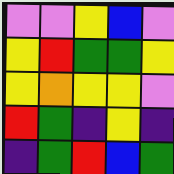[["violet", "violet", "yellow", "blue", "violet"], ["yellow", "red", "green", "green", "yellow"], ["yellow", "orange", "yellow", "yellow", "violet"], ["red", "green", "indigo", "yellow", "indigo"], ["indigo", "green", "red", "blue", "green"]]